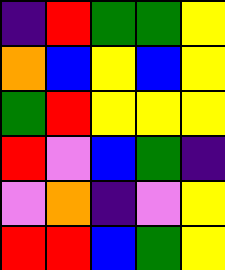[["indigo", "red", "green", "green", "yellow"], ["orange", "blue", "yellow", "blue", "yellow"], ["green", "red", "yellow", "yellow", "yellow"], ["red", "violet", "blue", "green", "indigo"], ["violet", "orange", "indigo", "violet", "yellow"], ["red", "red", "blue", "green", "yellow"]]